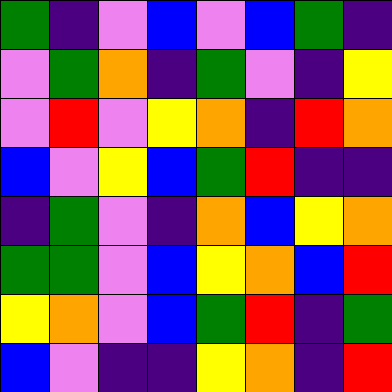[["green", "indigo", "violet", "blue", "violet", "blue", "green", "indigo"], ["violet", "green", "orange", "indigo", "green", "violet", "indigo", "yellow"], ["violet", "red", "violet", "yellow", "orange", "indigo", "red", "orange"], ["blue", "violet", "yellow", "blue", "green", "red", "indigo", "indigo"], ["indigo", "green", "violet", "indigo", "orange", "blue", "yellow", "orange"], ["green", "green", "violet", "blue", "yellow", "orange", "blue", "red"], ["yellow", "orange", "violet", "blue", "green", "red", "indigo", "green"], ["blue", "violet", "indigo", "indigo", "yellow", "orange", "indigo", "red"]]